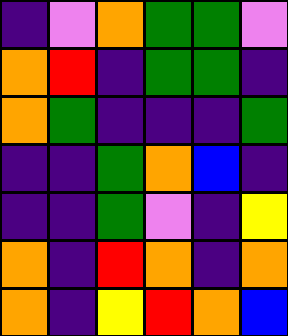[["indigo", "violet", "orange", "green", "green", "violet"], ["orange", "red", "indigo", "green", "green", "indigo"], ["orange", "green", "indigo", "indigo", "indigo", "green"], ["indigo", "indigo", "green", "orange", "blue", "indigo"], ["indigo", "indigo", "green", "violet", "indigo", "yellow"], ["orange", "indigo", "red", "orange", "indigo", "orange"], ["orange", "indigo", "yellow", "red", "orange", "blue"]]